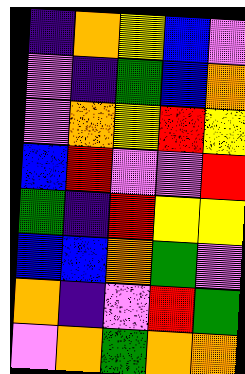[["indigo", "orange", "yellow", "blue", "violet"], ["violet", "indigo", "green", "blue", "orange"], ["violet", "orange", "yellow", "red", "yellow"], ["blue", "red", "violet", "violet", "red"], ["green", "indigo", "red", "yellow", "yellow"], ["blue", "blue", "orange", "green", "violet"], ["orange", "indigo", "violet", "red", "green"], ["violet", "orange", "green", "orange", "orange"]]